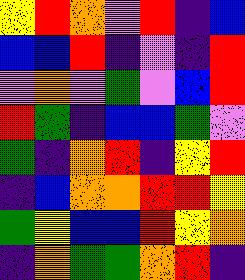[["yellow", "red", "orange", "violet", "red", "indigo", "blue"], ["blue", "blue", "red", "indigo", "violet", "indigo", "red"], ["violet", "orange", "violet", "green", "violet", "blue", "red"], ["red", "green", "indigo", "blue", "blue", "green", "violet"], ["green", "indigo", "orange", "red", "indigo", "yellow", "red"], ["indigo", "blue", "orange", "orange", "red", "red", "yellow"], ["green", "yellow", "blue", "blue", "red", "yellow", "orange"], ["indigo", "orange", "green", "green", "orange", "red", "indigo"]]